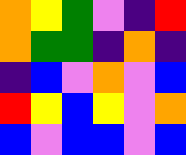[["orange", "yellow", "green", "violet", "indigo", "red"], ["orange", "green", "green", "indigo", "orange", "indigo"], ["indigo", "blue", "violet", "orange", "violet", "blue"], ["red", "yellow", "blue", "yellow", "violet", "orange"], ["blue", "violet", "blue", "blue", "violet", "blue"]]